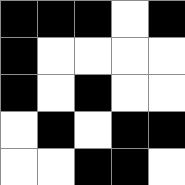[["black", "black", "black", "white", "black"], ["black", "white", "white", "white", "white"], ["black", "white", "black", "white", "white"], ["white", "black", "white", "black", "black"], ["white", "white", "black", "black", "white"]]